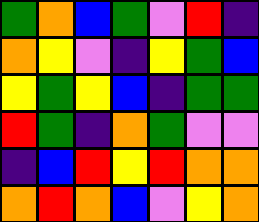[["green", "orange", "blue", "green", "violet", "red", "indigo"], ["orange", "yellow", "violet", "indigo", "yellow", "green", "blue"], ["yellow", "green", "yellow", "blue", "indigo", "green", "green"], ["red", "green", "indigo", "orange", "green", "violet", "violet"], ["indigo", "blue", "red", "yellow", "red", "orange", "orange"], ["orange", "red", "orange", "blue", "violet", "yellow", "orange"]]